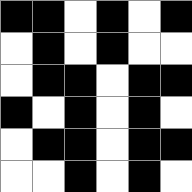[["black", "black", "white", "black", "white", "black"], ["white", "black", "white", "black", "white", "white"], ["white", "black", "black", "white", "black", "black"], ["black", "white", "black", "white", "black", "white"], ["white", "black", "black", "white", "black", "black"], ["white", "white", "black", "white", "black", "white"]]